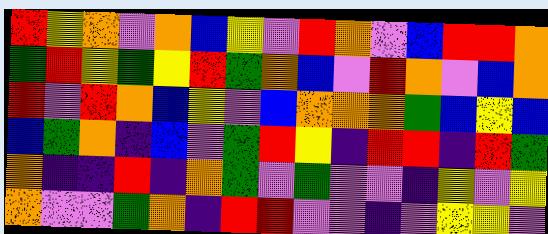[["red", "yellow", "orange", "violet", "orange", "blue", "yellow", "violet", "red", "orange", "violet", "blue", "red", "red", "orange"], ["green", "red", "yellow", "green", "yellow", "red", "green", "orange", "blue", "violet", "red", "orange", "violet", "blue", "orange"], ["red", "violet", "red", "orange", "blue", "yellow", "violet", "blue", "orange", "orange", "orange", "green", "blue", "yellow", "blue"], ["blue", "green", "orange", "indigo", "blue", "violet", "green", "red", "yellow", "indigo", "red", "red", "indigo", "red", "green"], ["orange", "indigo", "indigo", "red", "indigo", "orange", "green", "violet", "green", "violet", "violet", "indigo", "yellow", "violet", "yellow"], ["orange", "violet", "violet", "green", "orange", "indigo", "red", "red", "violet", "violet", "indigo", "violet", "yellow", "yellow", "violet"]]